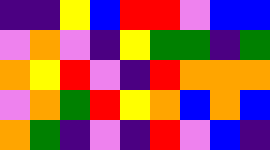[["indigo", "indigo", "yellow", "blue", "red", "red", "violet", "blue", "blue"], ["violet", "orange", "violet", "indigo", "yellow", "green", "green", "indigo", "green"], ["orange", "yellow", "red", "violet", "indigo", "red", "orange", "orange", "orange"], ["violet", "orange", "green", "red", "yellow", "orange", "blue", "orange", "blue"], ["orange", "green", "indigo", "violet", "indigo", "red", "violet", "blue", "indigo"]]